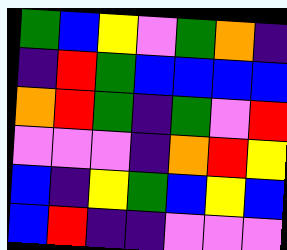[["green", "blue", "yellow", "violet", "green", "orange", "indigo"], ["indigo", "red", "green", "blue", "blue", "blue", "blue"], ["orange", "red", "green", "indigo", "green", "violet", "red"], ["violet", "violet", "violet", "indigo", "orange", "red", "yellow"], ["blue", "indigo", "yellow", "green", "blue", "yellow", "blue"], ["blue", "red", "indigo", "indigo", "violet", "violet", "violet"]]